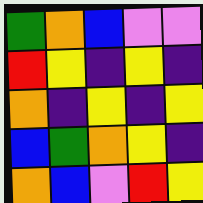[["green", "orange", "blue", "violet", "violet"], ["red", "yellow", "indigo", "yellow", "indigo"], ["orange", "indigo", "yellow", "indigo", "yellow"], ["blue", "green", "orange", "yellow", "indigo"], ["orange", "blue", "violet", "red", "yellow"]]